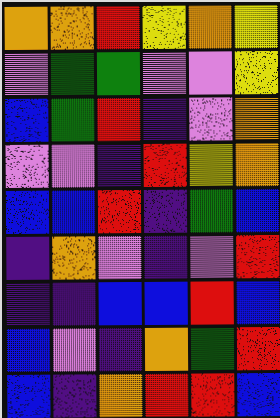[["orange", "orange", "red", "yellow", "orange", "yellow"], ["violet", "green", "green", "violet", "violet", "yellow"], ["blue", "green", "red", "indigo", "violet", "orange"], ["violet", "violet", "indigo", "red", "yellow", "orange"], ["blue", "blue", "red", "indigo", "green", "blue"], ["indigo", "orange", "violet", "indigo", "violet", "red"], ["indigo", "indigo", "blue", "blue", "red", "blue"], ["blue", "violet", "indigo", "orange", "green", "red"], ["blue", "indigo", "orange", "red", "red", "blue"]]